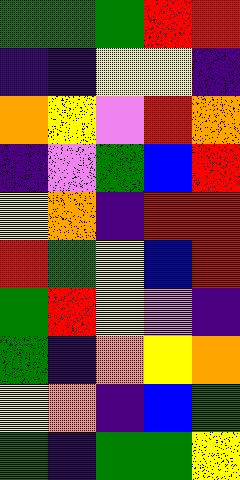[["green", "green", "green", "red", "red"], ["indigo", "indigo", "yellow", "yellow", "indigo"], ["orange", "yellow", "violet", "red", "orange"], ["indigo", "violet", "green", "blue", "red"], ["yellow", "orange", "indigo", "red", "red"], ["red", "green", "yellow", "blue", "red"], ["green", "red", "yellow", "violet", "indigo"], ["green", "indigo", "orange", "yellow", "orange"], ["yellow", "orange", "indigo", "blue", "green"], ["green", "indigo", "green", "green", "yellow"]]